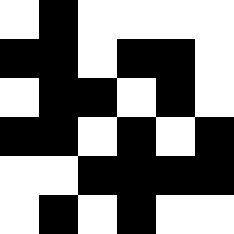[["white", "black", "white", "white", "white", "white"], ["black", "black", "white", "black", "black", "white"], ["white", "black", "black", "white", "black", "white"], ["black", "black", "white", "black", "white", "black"], ["white", "white", "black", "black", "black", "black"], ["white", "black", "white", "black", "white", "white"]]